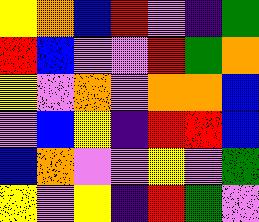[["yellow", "orange", "blue", "red", "violet", "indigo", "green"], ["red", "blue", "violet", "violet", "red", "green", "orange"], ["yellow", "violet", "orange", "violet", "orange", "orange", "blue"], ["violet", "blue", "yellow", "indigo", "red", "red", "blue"], ["blue", "orange", "violet", "violet", "yellow", "violet", "green"], ["yellow", "violet", "yellow", "indigo", "red", "green", "violet"]]